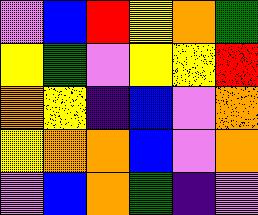[["violet", "blue", "red", "yellow", "orange", "green"], ["yellow", "green", "violet", "yellow", "yellow", "red"], ["orange", "yellow", "indigo", "blue", "violet", "orange"], ["yellow", "orange", "orange", "blue", "violet", "orange"], ["violet", "blue", "orange", "green", "indigo", "violet"]]